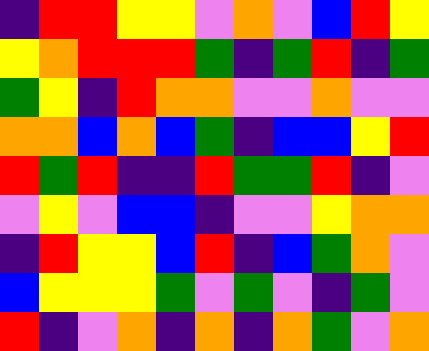[["indigo", "red", "red", "yellow", "yellow", "violet", "orange", "violet", "blue", "red", "yellow"], ["yellow", "orange", "red", "red", "red", "green", "indigo", "green", "red", "indigo", "green"], ["green", "yellow", "indigo", "red", "orange", "orange", "violet", "violet", "orange", "violet", "violet"], ["orange", "orange", "blue", "orange", "blue", "green", "indigo", "blue", "blue", "yellow", "red"], ["red", "green", "red", "indigo", "indigo", "red", "green", "green", "red", "indigo", "violet"], ["violet", "yellow", "violet", "blue", "blue", "indigo", "violet", "violet", "yellow", "orange", "orange"], ["indigo", "red", "yellow", "yellow", "blue", "red", "indigo", "blue", "green", "orange", "violet"], ["blue", "yellow", "yellow", "yellow", "green", "violet", "green", "violet", "indigo", "green", "violet"], ["red", "indigo", "violet", "orange", "indigo", "orange", "indigo", "orange", "green", "violet", "orange"]]